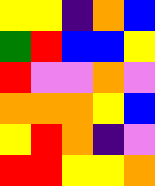[["yellow", "yellow", "indigo", "orange", "blue"], ["green", "red", "blue", "blue", "yellow"], ["red", "violet", "violet", "orange", "violet"], ["orange", "orange", "orange", "yellow", "blue"], ["yellow", "red", "orange", "indigo", "violet"], ["red", "red", "yellow", "yellow", "orange"]]